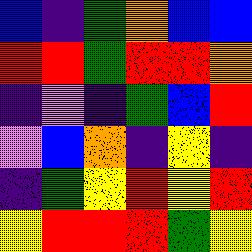[["blue", "indigo", "green", "orange", "blue", "blue"], ["red", "red", "green", "red", "red", "orange"], ["indigo", "violet", "indigo", "green", "blue", "red"], ["violet", "blue", "orange", "indigo", "yellow", "indigo"], ["indigo", "green", "yellow", "red", "yellow", "red"], ["yellow", "red", "red", "red", "green", "yellow"]]